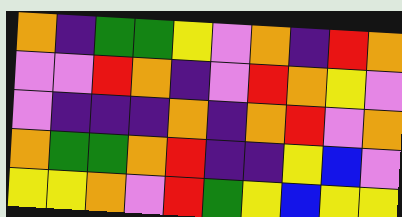[["orange", "indigo", "green", "green", "yellow", "violet", "orange", "indigo", "red", "orange"], ["violet", "violet", "red", "orange", "indigo", "violet", "red", "orange", "yellow", "violet"], ["violet", "indigo", "indigo", "indigo", "orange", "indigo", "orange", "red", "violet", "orange"], ["orange", "green", "green", "orange", "red", "indigo", "indigo", "yellow", "blue", "violet"], ["yellow", "yellow", "orange", "violet", "red", "green", "yellow", "blue", "yellow", "yellow"]]